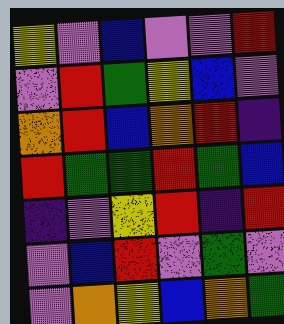[["yellow", "violet", "blue", "violet", "violet", "red"], ["violet", "red", "green", "yellow", "blue", "violet"], ["orange", "red", "blue", "orange", "red", "indigo"], ["red", "green", "green", "red", "green", "blue"], ["indigo", "violet", "yellow", "red", "indigo", "red"], ["violet", "blue", "red", "violet", "green", "violet"], ["violet", "orange", "yellow", "blue", "orange", "green"]]